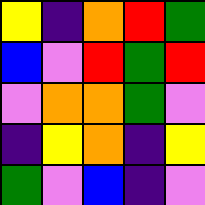[["yellow", "indigo", "orange", "red", "green"], ["blue", "violet", "red", "green", "red"], ["violet", "orange", "orange", "green", "violet"], ["indigo", "yellow", "orange", "indigo", "yellow"], ["green", "violet", "blue", "indigo", "violet"]]